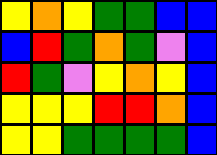[["yellow", "orange", "yellow", "green", "green", "blue", "blue"], ["blue", "red", "green", "orange", "green", "violet", "blue"], ["red", "green", "violet", "yellow", "orange", "yellow", "blue"], ["yellow", "yellow", "yellow", "red", "red", "orange", "blue"], ["yellow", "yellow", "green", "green", "green", "green", "blue"]]